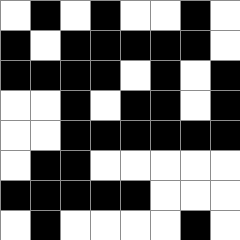[["white", "black", "white", "black", "white", "white", "black", "white"], ["black", "white", "black", "black", "black", "black", "black", "white"], ["black", "black", "black", "black", "white", "black", "white", "black"], ["white", "white", "black", "white", "black", "black", "white", "black"], ["white", "white", "black", "black", "black", "black", "black", "black"], ["white", "black", "black", "white", "white", "white", "white", "white"], ["black", "black", "black", "black", "black", "white", "white", "white"], ["white", "black", "white", "white", "white", "white", "black", "white"]]